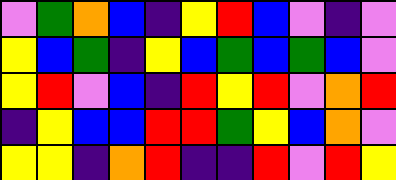[["violet", "green", "orange", "blue", "indigo", "yellow", "red", "blue", "violet", "indigo", "violet"], ["yellow", "blue", "green", "indigo", "yellow", "blue", "green", "blue", "green", "blue", "violet"], ["yellow", "red", "violet", "blue", "indigo", "red", "yellow", "red", "violet", "orange", "red"], ["indigo", "yellow", "blue", "blue", "red", "red", "green", "yellow", "blue", "orange", "violet"], ["yellow", "yellow", "indigo", "orange", "red", "indigo", "indigo", "red", "violet", "red", "yellow"]]